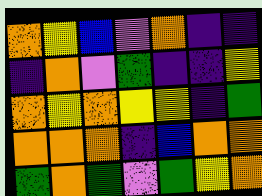[["orange", "yellow", "blue", "violet", "orange", "indigo", "indigo"], ["indigo", "orange", "violet", "green", "indigo", "indigo", "yellow"], ["orange", "yellow", "orange", "yellow", "yellow", "indigo", "green"], ["orange", "orange", "orange", "indigo", "blue", "orange", "orange"], ["green", "orange", "green", "violet", "green", "yellow", "orange"]]